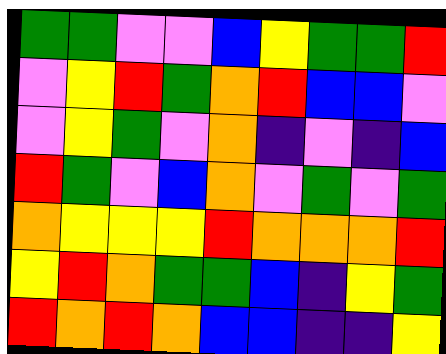[["green", "green", "violet", "violet", "blue", "yellow", "green", "green", "red"], ["violet", "yellow", "red", "green", "orange", "red", "blue", "blue", "violet"], ["violet", "yellow", "green", "violet", "orange", "indigo", "violet", "indigo", "blue"], ["red", "green", "violet", "blue", "orange", "violet", "green", "violet", "green"], ["orange", "yellow", "yellow", "yellow", "red", "orange", "orange", "orange", "red"], ["yellow", "red", "orange", "green", "green", "blue", "indigo", "yellow", "green"], ["red", "orange", "red", "orange", "blue", "blue", "indigo", "indigo", "yellow"]]